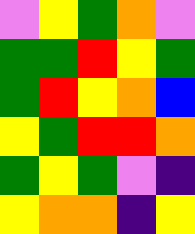[["violet", "yellow", "green", "orange", "violet"], ["green", "green", "red", "yellow", "green"], ["green", "red", "yellow", "orange", "blue"], ["yellow", "green", "red", "red", "orange"], ["green", "yellow", "green", "violet", "indigo"], ["yellow", "orange", "orange", "indigo", "yellow"]]